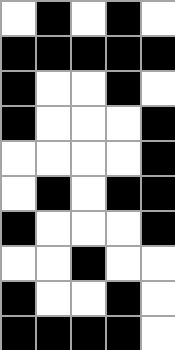[["white", "black", "white", "black", "white"], ["black", "black", "black", "black", "black"], ["black", "white", "white", "black", "white"], ["black", "white", "white", "white", "black"], ["white", "white", "white", "white", "black"], ["white", "black", "white", "black", "black"], ["black", "white", "white", "white", "black"], ["white", "white", "black", "white", "white"], ["black", "white", "white", "black", "white"], ["black", "black", "black", "black", "white"]]